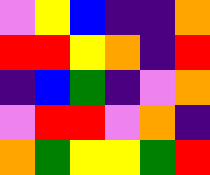[["violet", "yellow", "blue", "indigo", "indigo", "orange"], ["red", "red", "yellow", "orange", "indigo", "red"], ["indigo", "blue", "green", "indigo", "violet", "orange"], ["violet", "red", "red", "violet", "orange", "indigo"], ["orange", "green", "yellow", "yellow", "green", "red"]]